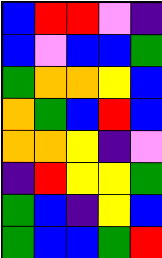[["blue", "red", "red", "violet", "indigo"], ["blue", "violet", "blue", "blue", "green"], ["green", "orange", "orange", "yellow", "blue"], ["orange", "green", "blue", "red", "blue"], ["orange", "orange", "yellow", "indigo", "violet"], ["indigo", "red", "yellow", "yellow", "green"], ["green", "blue", "indigo", "yellow", "blue"], ["green", "blue", "blue", "green", "red"]]